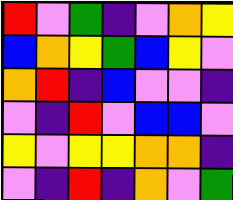[["red", "violet", "green", "indigo", "violet", "orange", "yellow"], ["blue", "orange", "yellow", "green", "blue", "yellow", "violet"], ["orange", "red", "indigo", "blue", "violet", "violet", "indigo"], ["violet", "indigo", "red", "violet", "blue", "blue", "violet"], ["yellow", "violet", "yellow", "yellow", "orange", "orange", "indigo"], ["violet", "indigo", "red", "indigo", "orange", "violet", "green"]]